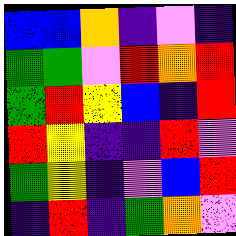[["blue", "blue", "orange", "indigo", "violet", "indigo"], ["green", "green", "violet", "red", "orange", "red"], ["green", "red", "yellow", "blue", "indigo", "red"], ["red", "yellow", "indigo", "indigo", "red", "violet"], ["green", "yellow", "indigo", "violet", "blue", "red"], ["indigo", "red", "indigo", "green", "orange", "violet"]]